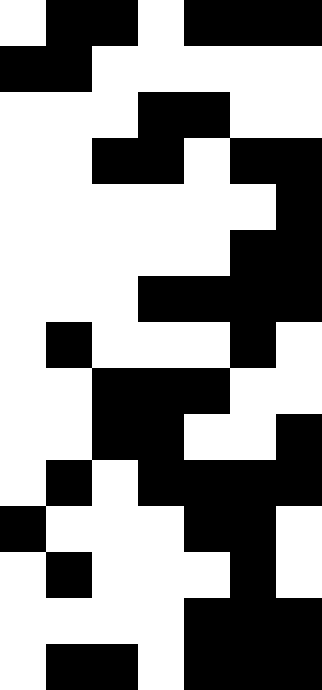[["white", "black", "black", "white", "black", "black", "black"], ["black", "black", "white", "white", "white", "white", "white"], ["white", "white", "white", "black", "black", "white", "white"], ["white", "white", "black", "black", "white", "black", "black"], ["white", "white", "white", "white", "white", "white", "black"], ["white", "white", "white", "white", "white", "black", "black"], ["white", "white", "white", "black", "black", "black", "black"], ["white", "black", "white", "white", "white", "black", "white"], ["white", "white", "black", "black", "black", "white", "white"], ["white", "white", "black", "black", "white", "white", "black"], ["white", "black", "white", "black", "black", "black", "black"], ["black", "white", "white", "white", "black", "black", "white"], ["white", "black", "white", "white", "white", "black", "white"], ["white", "white", "white", "white", "black", "black", "black"], ["white", "black", "black", "white", "black", "black", "black"]]